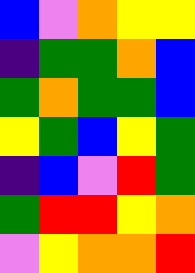[["blue", "violet", "orange", "yellow", "yellow"], ["indigo", "green", "green", "orange", "blue"], ["green", "orange", "green", "green", "blue"], ["yellow", "green", "blue", "yellow", "green"], ["indigo", "blue", "violet", "red", "green"], ["green", "red", "red", "yellow", "orange"], ["violet", "yellow", "orange", "orange", "red"]]